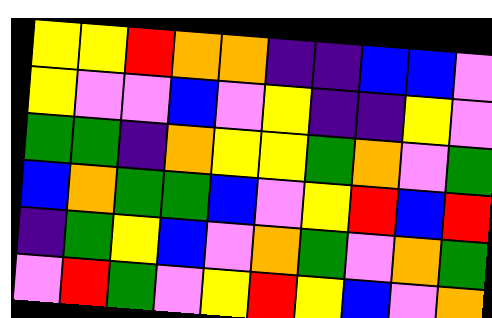[["yellow", "yellow", "red", "orange", "orange", "indigo", "indigo", "blue", "blue", "violet"], ["yellow", "violet", "violet", "blue", "violet", "yellow", "indigo", "indigo", "yellow", "violet"], ["green", "green", "indigo", "orange", "yellow", "yellow", "green", "orange", "violet", "green"], ["blue", "orange", "green", "green", "blue", "violet", "yellow", "red", "blue", "red"], ["indigo", "green", "yellow", "blue", "violet", "orange", "green", "violet", "orange", "green"], ["violet", "red", "green", "violet", "yellow", "red", "yellow", "blue", "violet", "orange"]]